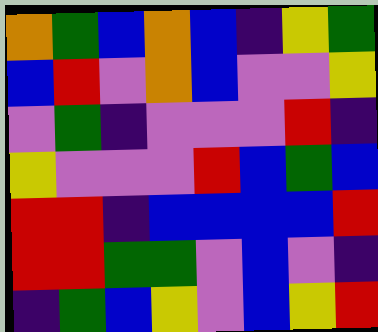[["orange", "green", "blue", "orange", "blue", "indigo", "yellow", "green"], ["blue", "red", "violet", "orange", "blue", "violet", "violet", "yellow"], ["violet", "green", "indigo", "violet", "violet", "violet", "red", "indigo"], ["yellow", "violet", "violet", "violet", "red", "blue", "green", "blue"], ["red", "red", "indigo", "blue", "blue", "blue", "blue", "red"], ["red", "red", "green", "green", "violet", "blue", "violet", "indigo"], ["indigo", "green", "blue", "yellow", "violet", "blue", "yellow", "red"]]